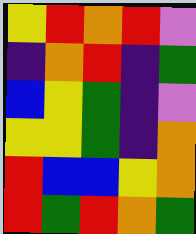[["yellow", "red", "orange", "red", "violet"], ["indigo", "orange", "red", "indigo", "green"], ["blue", "yellow", "green", "indigo", "violet"], ["yellow", "yellow", "green", "indigo", "orange"], ["red", "blue", "blue", "yellow", "orange"], ["red", "green", "red", "orange", "green"]]